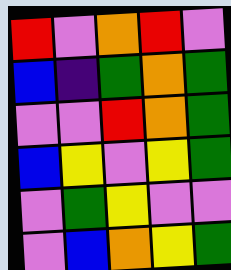[["red", "violet", "orange", "red", "violet"], ["blue", "indigo", "green", "orange", "green"], ["violet", "violet", "red", "orange", "green"], ["blue", "yellow", "violet", "yellow", "green"], ["violet", "green", "yellow", "violet", "violet"], ["violet", "blue", "orange", "yellow", "green"]]